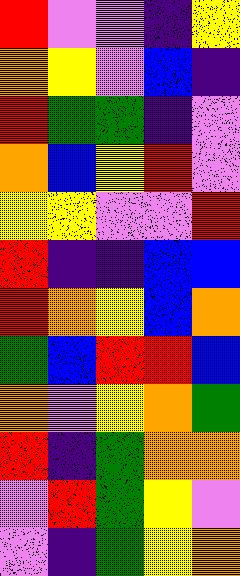[["red", "violet", "violet", "indigo", "yellow"], ["orange", "yellow", "violet", "blue", "indigo"], ["red", "green", "green", "indigo", "violet"], ["orange", "blue", "yellow", "red", "violet"], ["yellow", "yellow", "violet", "violet", "red"], ["red", "indigo", "indigo", "blue", "blue"], ["red", "orange", "yellow", "blue", "orange"], ["green", "blue", "red", "red", "blue"], ["orange", "violet", "yellow", "orange", "green"], ["red", "indigo", "green", "orange", "orange"], ["violet", "red", "green", "yellow", "violet"], ["violet", "indigo", "green", "yellow", "orange"]]